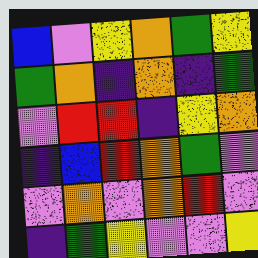[["blue", "violet", "yellow", "orange", "green", "yellow"], ["green", "orange", "indigo", "orange", "indigo", "green"], ["violet", "red", "red", "indigo", "yellow", "orange"], ["indigo", "blue", "red", "orange", "green", "violet"], ["violet", "orange", "violet", "orange", "red", "violet"], ["indigo", "green", "yellow", "violet", "violet", "yellow"]]